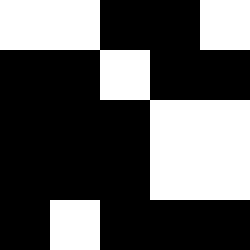[["white", "white", "black", "black", "white"], ["black", "black", "white", "black", "black"], ["black", "black", "black", "white", "white"], ["black", "black", "black", "white", "white"], ["black", "white", "black", "black", "black"]]